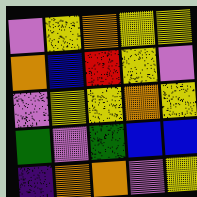[["violet", "yellow", "orange", "yellow", "yellow"], ["orange", "blue", "red", "yellow", "violet"], ["violet", "yellow", "yellow", "orange", "yellow"], ["green", "violet", "green", "blue", "blue"], ["indigo", "orange", "orange", "violet", "yellow"]]